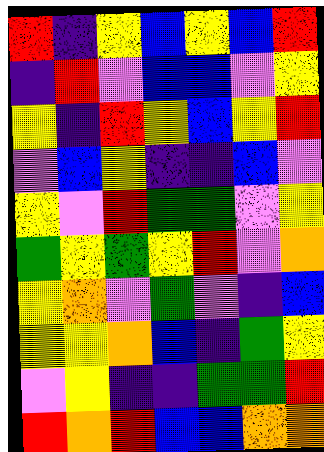[["red", "indigo", "yellow", "blue", "yellow", "blue", "red"], ["indigo", "red", "violet", "blue", "blue", "violet", "yellow"], ["yellow", "indigo", "red", "yellow", "blue", "yellow", "red"], ["violet", "blue", "yellow", "indigo", "indigo", "blue", "violet"], ["yellow", "violet", "red", "green", "green", "violet", "yellow"], ["green", "yellow", "green", "yellow", "red", "violet", "orange"], ["yellow", "orange", "violet", "green", "violet", "indigo", "blue"], ["yellow", "yellow", "orange", "blue", "indigo", "green", "yellow"], ["violet", "yellow", "indigo", "indigo", "green", "green", "red"], ["red", "orange", "red", "blue", "blue", "orange", "orange"]]